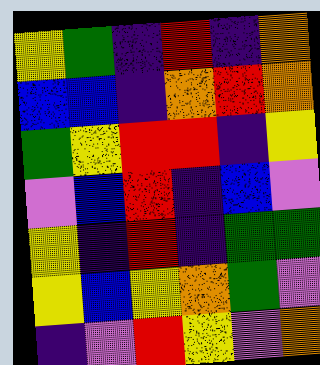[["yellow", "green", "indigo", "red", "indigo", "orange"], ["blue", "blue", "indigo", "orange", "red", "orange"], ["green", "yellow", "red", "red", "indigo", "yellow"], ["violet", "blue", "red", "indigo", "blue", "violet"], ["yellow", "indigo", "red", "indigo", "green", "green"], ["yellow", "blue", "yellow", "orange", "green", "violet"], ["indigo", "violet", "red", "yellow", "violet", "orange"]]